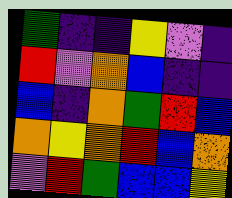[["green", "indigo", "indigo", "yellow", "violet", "indigo"], ["red", "violet", "orange", "blue", "indigo", "indigo"], ["blue", "indigo", "orange", "green", "red", "blue"], ["orange", "yellow", "orange", "red", "blue", "orange"], ["violet", "red", "green", "blue", "blue", "yellow"]]